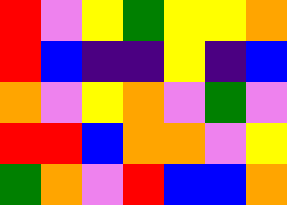[["red", "violet", "yellow", "green", "yellow", "yellow", "orange"], ["red", "blue", "indigo", "indigo", "yellow", "indigo", "blue"], ["orange", "violet", "yellow", "orange", "violet", "green", "violet"], ["red", "red", "blue", "orange", "orange", "violet", "yellow"], ["green", "orange", "violet", "red", "blue", "blue", "orange"]]